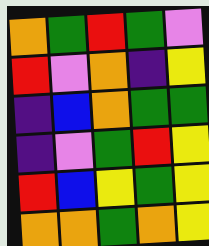[["orange", "green", "red", "green", "violet"], ["red", "violet", "orange", "indigo", "yellow"], ["indigo", "blue", "orange", "green", "green"], ["indigo", "violet", "green", "red", "yellow"], ["red", "blue", "yellow", "green", "yellow"], ["orange", "orange", "green", "orange", "yellow"]]